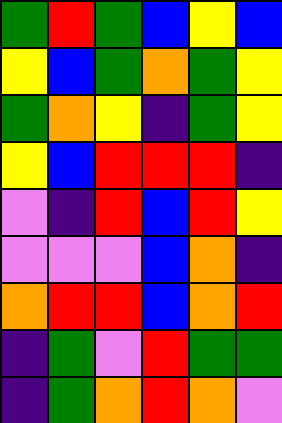[["green", "red", "green", "blue", "yellow", "blue"], ["yellow", "blue", "green", "orange", "green", "yellow"], ["green", "orange", "yellow", "indigo", "green", "yellow"], ["yellow", "blue", "red", "red", "red", "indigo"], ["violet", "indigo", "red", "blue", "red", "yellow"], ["violet", "violet", "violet", "blue", "orange", "indigo"], ["orange", "red", "red", "blue", "orange", "red"], ["indigo", "green", "violet", "red", "green", "green"], ["indigo", "green", "orange", "red", "orange", "violet"]]